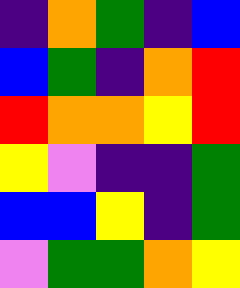[["indigo", "orange", "green", "indigo", "blue"], ["blue", "green", "indigo", "orange", "red"], ["red", "orange", "orange", "yellow", "red"], ["yellow", "violet", "indigo", "indigo", "green"], ["blue", "blue", "yellow", "indigo", "green"], ["violet", "green", "green", "orange", "yellow"]]